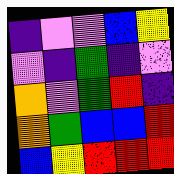[["indigo", "violet", "violet", "blue", "yellow"], ["violet", "indigo", "green", "indigo", "violet"], ["orange", "violet", "green", "red", "indigo"], ["orange", "green", "blue", "blue", "red"], ["blue", "yellow", "red", "red", "red"]]